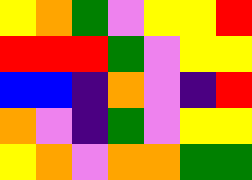[["yellow", "orange", "green", "violet", "yellow", "yellow", "red"], ["red", "red", "red", "green", "violet", "yellow", "yellow"], ["blue", "blue", "indigo", "orange", "violet", "indigo", "red"], ["orange", "violet", "indigo", "green", "violet", "yellow", "yellow"], ["yellow", "orange", "violet", "orange", "orange", "green", "green"]]